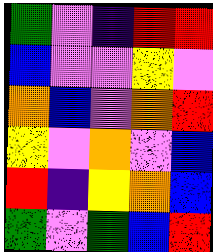[["green", "violet", "indigo", "red", "red"], ["blue", "violet", "violet", "yellow", "violet"], ["orange", "blue", "violet", "orange", "red"], ["yellow", "violet", "orange", "violet", "blue"], ["red", "indigo", "yellow", "orange", "blue"], ["green", "violet", "green", "blue", "red"]]